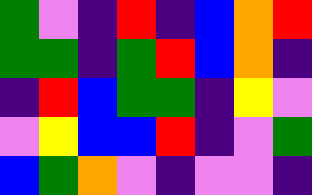[["green", "violet", "indigo", "red", "indigo", "blue", "orange", "red"], ["green", "green", "indigo", "green", "red", "blue", "orange", "indigo"], ["indigo", "red", "blue", "green", "green", "indigo", "yellow", "violet"], ["violet", "yellow", "blue", "blue", "red", "indigo", "violet", "green"], ["blue", "green", "orange", "violet", "indigo", "violet", "violet", "indigo"]]